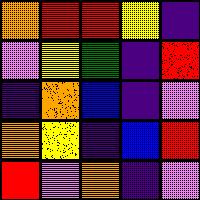[["orange", "red", "red", "yellow", "indigo"], ["violet", "yellow", "green", "indigo", "red"], ["indigo", "orange", "blue", "indigo", "violet"], ["orange", "yellow", "indigo", "blue", "red"], ["red", "violet", "orange", "indigo", "violet"]]